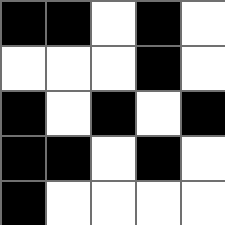[["black", "black", "white", "black", "white"], ["white", "white", "white", "black", "white"], ["black", "white", "black", "white", "black"], ["black", "black", "white", "black", "white"], ["black", "white", "white", "white", "white"]]